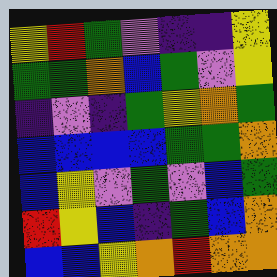[["yellow", "red", "green", "violet", "indigo", "indigo", "yellow"], ["green", "green", "orange", "blue", "green", "violet", "yellow"], ["indigo", "violet", "indigo", "green", "yellow", "orange", "green"], ["blue", "blue", "blue", "blue", "green", "green", "orange"], ["blue", "yellow", "violet", "green", "violet", "blue", "green"], ["red", "yellow", "blue", "indigo", "green", "blue", "orange"], ["blue", "blue", "yellow", "orange", "red", "orange", "orange"]]